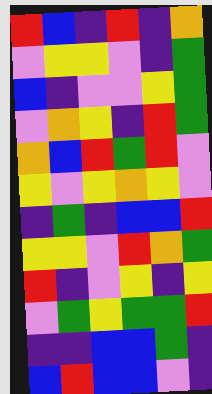[["red", "blue", "indigo", "red", "indigo", "orange"], ["violet", "yellow", "yellow", "violet", "indigo", "green"], ["blue", "indigo", "violet", "violet", "yellow", "green"], ["violet", "orange", "yellow", "indigo", "red", "green"], ["orange", "blue", "red", "green", "red", "violet"], ["yellow", "violet", "yellow", "orange", "yellow", "violet"], ["indigo", "green", "indigo", "blue", "blue", "red"], ["yellow", "yellow", "violet", "red", "orange", "green"], ["red", "indigo", "violet", "yellow", "indigo", "yellow"], ["violet", "green", "yellow", "green", "green", "red"], ["indigo", "indigo", "blue", "blue", "green", "indigo"], ["blue", "red", "blue", "blue", "violet", "indigo"]]